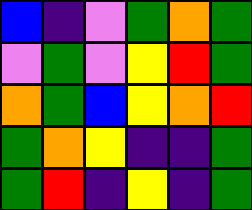[["blue", "indigo", "violet", "green", "orange", "green"], ["violet", "green", "violet", "yellow", "red", "green"], ["orange", "green", "blue", "yellow", "orange", "red"], ["green", "orange", "yellow", "indigo", "indigo", "green"], ["green", "red", "indigo", "yellow", "indigo", "green"]]